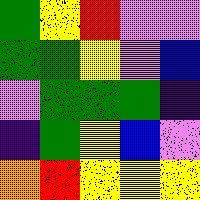[["green", "yellow", "red", "violet", "violet"], ["green", "green", "yellow", "violet", "blue"], ["violet", "green", "green", "green", "indigo"], ["indigo", "green", "yellow", "blue", "violet"], ["orange", "red", "yellow", "yellow", "yellow"]]